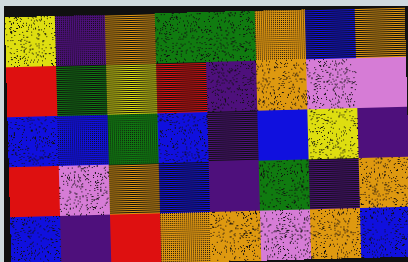[["yellow", "indigo", "orange", "green", "green", "orange", "blue", "orange"], ["red", "green", "yellow", "red", "indigo", "orange", "violet", "violet"], ["blue", "blue", "green", "blue", "indigo", "blue", "yellow", "indigo"], ["red", "violet", "orange", "blue", "indigo", "green", "indigo", "orange"], ["blue", "indigo", "red", "orange", "orange", "violet", "orange", "blue"]]